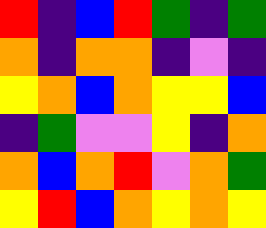[["red", "indigo", "blue", "red", "green", "indigo", "green"], ["orange", "indigo", "orange", "orange", "indigo", "violet", "indigo"], ["yellow", "orange", "blue", "orange", "yellow", "yellow", "blue"], ["indigo", "green", "violet", "violet", "yellow", "indigo", "orange"], ["orange", "blue", "orange", "red", "violet", "orange", "green"], ["yellow", "red", "blue", "orange", "yellow", "orange", "yellow"]]